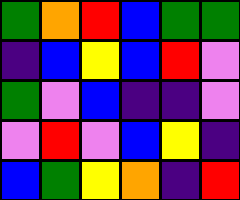[["green", "orange", "red", "blue", "green", "green"], ["indigo", "blue", "yellow", "blue", "red", "violet"], ["green", "violet", "blue", "indigo", "indigo", "violet"], ["violet", "red", "violet", "blue", "yellow", "indigo"], ["blue", "green", "yellow", "orange", "indigo", "red"]]